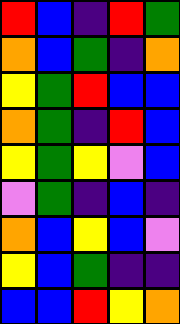[["red", "blue", "indigo", "red", "green"], ["orange", "blue", "green", "indigo", "orange"], ["yellow", "green", "red", "blue", "blue"], ["orange", "green", "indigo", "red", "blue"], ["yellow", "green", "yellow", "violet", "blue"], ["violet", "green", "indigo", "blue", "indigo"], ["orange", "blue", "yellow", "blue", "violet"], ["yellow", "blue", "green", "indigo", "indigo"], ["blue", "blue", "red", "yellow", "orange"]]